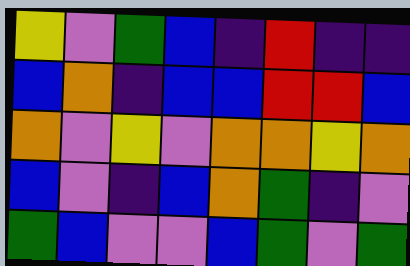[["yellow", "violet", "green", "blue", "indigo", "red", "indigo", "indigo"], ["blue", "orange", "indigo", "blue", "blue", "red", "red", "blue"], ["orange", "violet", "yellow", "violet", "orange", "orange", "yellow", "orange"], ["blue", "violet", "indigo", "blue", "orange", "green", "indigo", "violet"], ["green", "blue", "violet", "violet", "blue", "green", "violet", "green"]]